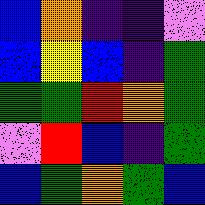[["blue", "orange", "indigo", "indigo", "violet"], ["blue", "yellow", "blue", "indigo", "green"], ["green", "green", "red", "orange", "green"], ["violet", "red", "blue", "indigo", "green"], ["blue", "green", "orange", "green", "blue"]]